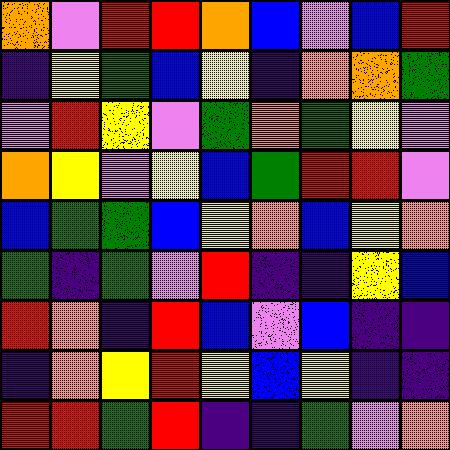[["orange", "violet", "red", "red", "orange", "blue", "violet", "blue", "red"], ["indigo", "yellow", "green", "blue", "yellow", "indigo", "orange", "orange", "green"], ["violet", "red", "yellow", "violet", "green", "orange", "green", "yellow", "violet"], ["orange", "yellow", "violet", "yellow", "blue", "green", "red", "red", "violet"], ["blue", "green", "green", "blue", "yellow", "orange", "blue", "yellow", "orange"], ["green", "indigo", "green", "violet", "red", "indigo", "indigo", "yellow", "blue"], ["red", "orange", "indigo", "red", "blue", "violet", "blue", "indigo", "indigo"], ["indigo", "orange", "yellow", "red", "yellow", "blue", "yellow", "indigo", "indigo"], ["red", "red", "green", "red", "indigo", "indigo", "green", "violet", "orange"]]